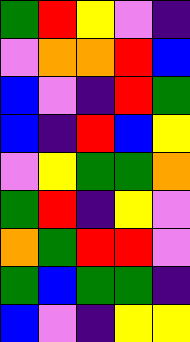[["green", "red", "yellow", "violet", "indigo"], ["violet", "orange", "orange", "red", "blue"], ["blue", "violet", "indigo", "red", "green"], ["blue", "indigo", "red", "blue", "yellow"], ["violet", "yellow", "green", "green", "orange"], ["green", "red", "indigo", "yellow", "violet"], ["orange", "green", "red", "red", "violet"], ["green", "blue", "green", "green", "indigo"], ["blue", "violet", "indigo", "yellow", "yellow"]]